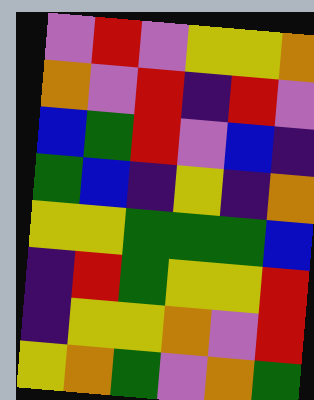[["violet", "red", "violet", "yellow", "yellow", "orange"], ["orange", "violet", "red", "indigo", "red", "violet"], ["blue", "green", "red", "violet", "blue", "indigo"], ["green", "blue", "indigo", "yellow", "indigo", "orange"], ["yellow", "yellow", "green", "green", "green", "blue"], ["indigo", "red", "green", "yellow", "yellow", "red"], ["indigo", "yellow", "yellow", "orange", "violet", "red"], ["yellow", "orange", "green", "violet", "orange", "green"]]